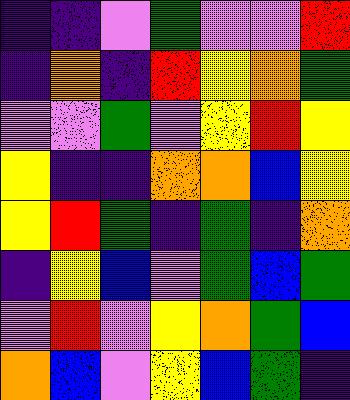[["indigo", "indigo", "violet", "green", "violet", "violet", "red"], ["indigo", "orange", "indigo", "red", "yellow", "orange", "green"], ["violet", "violet", "green", "violet", "yellow", "red", "yellow"], ["yellow", "indigo", "indigo", "orange", "orange", "blue", "yellow"], ["yellow", "red", "green", "indigo", "green", "indigo", "orange"], ["indigo", "yellow", "blue", "violet", "green", "blue", "green"], ["violet", "red", "violet", "yellow", "orange", "green", "blue"], ["orange", "blue", "violet", "yellow", "blue", "green", "indigo"]]